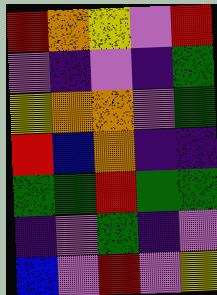[["red", "orange", "yellow", "violet", "red"], ["violet", "indigo", "violet", "indigo", "green"], ["yellow", "orange", "orange", "violet", "green"], ["red", "blue", "orange", "indigo", "indigo"], ["green", "green", "red", "green", "green"], ["indigo", "violet", "green", "indigo", "violet"], ["blue", "violet", "red", "violet", "yellow"]]